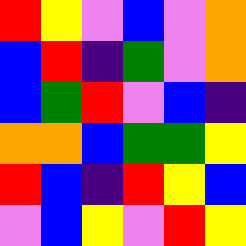[["red", "yellow", "violet", "blue", "violet", "orange"], ["blue", "red", "indigo", "green", "violet", "orange"], ["blue", "green", "red", "violet", "blue", "indigo"], ["orange", "orange", "blue", "green", "green", "yellow"], ["red", "blue", "indigo", "red", "yellow", "blue"], ["violet", "blue", "yellow", "violet", "red", "yellow"]]